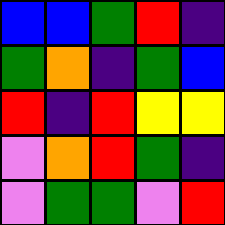[["blue", "blue", "green", "red", "indigo"], ["green", "orange", "indigo", "green", "blue"], ["red", "indigo", "red", "yellow", "yellow"], ["violet", "orange", "red", "green", "indigo"], ["violet", "green", "green", "violet", "red"]]